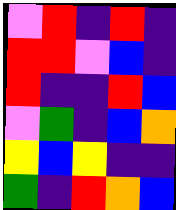[["violet", "red", "indigo", "red", "indigo"], ["red", "red", "violet", "blue", "indigo"], ["red", "indigo", "indigo", "red", "blue"], ["violet", "green", "indigo", "blue", "orange"], ["yellow", "blue", "yellow", "indigo", "indigo"], ["green", "indigo", "red", "orange", "blue"]]